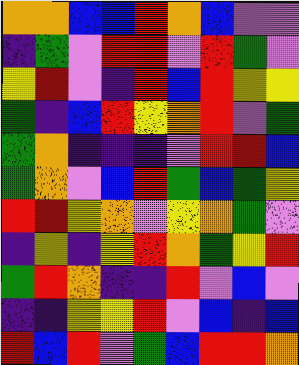[["orange", "orange", "blue", "blue", "red", "orange", "blue", "violet", "violet"], ["indigo", "green", "violet", "red", "red", "violet", "red", "green", "violet"], ["yellow", "red", "violet", "indigo", "red", "blue", "red", "yellow", "yellow"], ["green", "indigo", "blue", "red", "yellow", "orange", "red", "violet", "green"], ["green", "orange", "indigo", "indigo", "indigo", "violet", "red", "red", "blue"], ["green", "orange", "violet", "blue", "red", "green", "blue", "green", "yellow"], ["red", "red", "yellow", "orange", "violet", "yellow", "orange", "green", "violet"], ["indigo", "yellow", "indigo", "yellow", "red", "orange", "green", "yellow", "red"], ["green", "red", "orange", "indigo", "indigo", "red", "violet", "blue", "violet"], ["indigo", "indigo", "yellow", "yellow", "red", "violet", "blue", "indigo", "blue"], ["red", "blue", "red", "violet", "green", "blue", "red", "red", "orange"]]